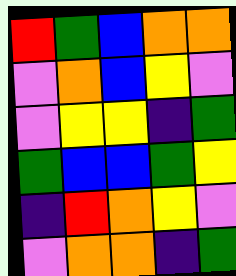[["red", "green", "blue", "orange", "orange"], ["violet", "orange", "blue", "yellow", "violet"], ["violet", "yellow", "yellow", "indigo", "green"], ["green", "blue", "blue", "green", "yellow"], ["indigo", "red", "orange", "yellow", "violet"], ["violet", "orange", "orange", "indigo", "green"]]